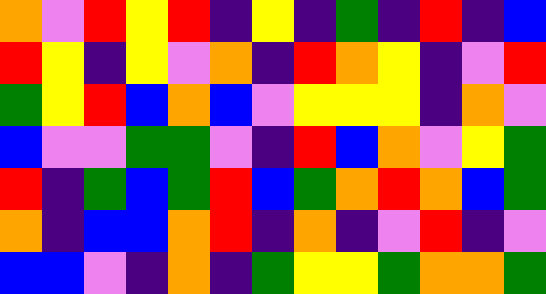[["orange", "violet", "red", "yellow", "red", "indigo", "yellow", "indigo", "green", "indigo", "red", "indigo", "blue"], ["red", "yellow", "indigo", "yellow", "violet", "orange", "indigo", "red", "orange", "yellow", "indigo", "violet", "red"], ["green", "yellow", "red", "blue", "orange", "blue", "violet", "yellow", "yellow", "yellow", "indigo", "orange", "violet"], ["blue", "violet", "violet", "green", "green", "violet", "indigo", "red", "blue", "orange", "violet", "yellow", "green"], ["red", "indigo", "green", "blue", "green", "red", "blue", "green", "orange", "red", "orange", "blue", "green"], ["orange", "indigo", "blue", "blue", "orange", "red", "indigo", "orange", "indigo", "violet", "red", "indigo", "violet"], ["blue", "blue", "violet", "indigo", "orange", "indigo", "green", "yellow", "yellow", "green", "orange", "orange", "green"]]